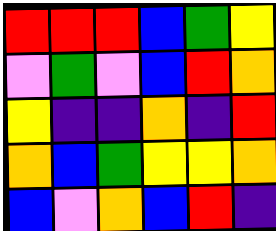[["red", "red", "red", "blue", "green", "yellow"], ["violet", "green", "violet", "blue", "red", "orange"], ["yellow", "indigo", "indigo", "orange", "indigo", "red"], ["orange", "blue", "green", "yellow", "yellow", "orange"], ["blue", "violet", "orange", "blue", "red", "indigo"]]